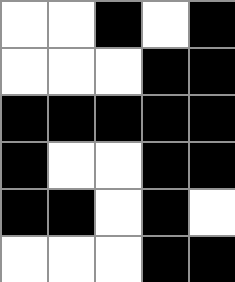[["white", "white", "black", "white", "black"], ["white", "white", "white", "black", "black"], ["black", "black", "black", "black", "black"], ["black", "white", "white", "black", "black"], ["black", "black", "white", "black", "white"], ["white", "white", "white", "black", "black"]]